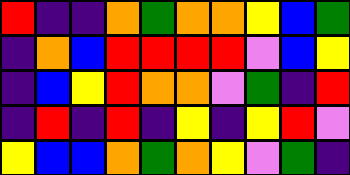[["red", "indigo", "indigo", "orange", "green", "orange", "orange", "yellow", "blue", "green"], ["indigo", "orange", "blue", "red", "red", "red", "red", "violet", "blue", "yellow"], ["indigo", "blue", "yellow", "red", "orange", "orange", "violet", "green", "indigo", "red"], ["indigo", "red", "indigo", "red", "indigo", "yellow", "indigo", "yellow", "red", "violet"], ["yellow", "blue", "blue", "orange", "green", "orange", "yellow", "violet", "green", "indigo"]]